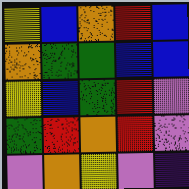[["yellow", "blue", "orange", "red", "blue"], ["orange", "green", "green", "blue", "blue"], ["yellow", "blue", "green", "red", "violet"], ["green", "red", "orange", "red", "violet"], ["violet", "orange", "yellow", "violet", "indigo"]]